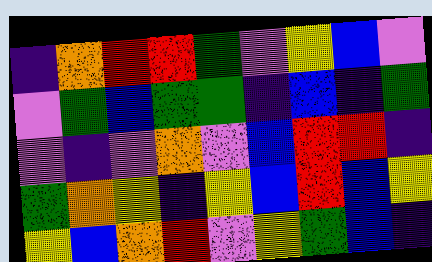[["indigo", "orange", "red", "red", "green", "violet", "yellow", "blue", "violet"], ["violet", "green", "blue", "green", "green", "indigo", "blue", "indigo", "green"], ["violet", "indigo", "violet", "orange", "violet", "blue", "red", "red", "indigo"], ["green", "orange", "yellow", "indigo", "yellow", "blue", "red", "blue", "yellow"], ["yellow", "blue", "orange", "red", "violet", "yellow", "green", "blue", "indigo"]]